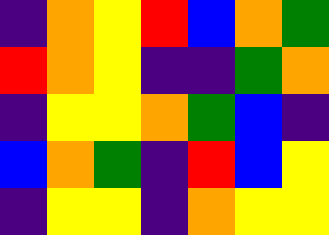[["indigo", "orange", "yellow", "red", "blue", "orange", "green"], ["red", "orange", "yellow", "indigo", "indigo", "green", "orange"], ["indigo", "yellow", "yellow", "orange", "green", "blue", "indigo"], ["blue", "orange", "green", "indigo", "red", "blue", "yellow"], ["indigo", "yellow", "yellow", "indigo", "orange", "yellow", "yellow"]]